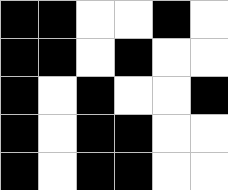[["black", "black", "white", "white", "black", "white"], ["black", "black", "white", "black", "white", "white"], ["black", "white", "black", "white", "white", "black"], ["black", "white", "black", "black", "white", "white"], ["black", "white", "black", "black", "white", "white"]]